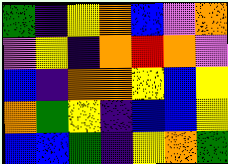[["green", "indigo", "yellow", "orange", "blue", "violet", "orange"], ["violet", "yellow", "indigo", "orange", "red", "orange", "violet"], ["blue", "indigo", "orange", "orange", "yellow", "blue", "yellow"], ["orange", "green", "yellow", "indigo", "blue", "blue", "yellow"], ["blue", "blue", "green", "indigo", "yellow", "orange", "green"]]